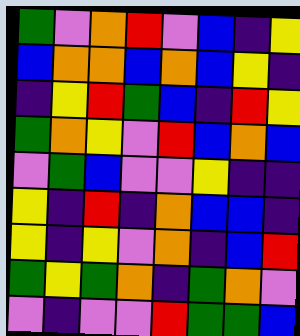[["green", "violet", "orange", "red", "violet", "blue", "indigo", "yellow"], ["blue", "orange", "orange", "blue", "orange", "blue", "yellow", "indigo"], ["indigo", "yellow", "red", "green", "blue", "indigo", "red", "yellow"], ["green", "orange", "yellow", "violet", "red", "blue", "orange", "blue"], ["violet", "green", "blue", "violet", "violet", "yellow", "indigo", "indigo"], ["yellow", "indigo", "red", "indigo", "orange", "blue", "blue", "indigo"], ["yellow", "indigo", "yellow", "violet", "orange", "indigo", "blue", "red"], ["green", "yellow", "green", "orange", "indigo", "green", "orange", "violet"], ["violet", "indigo", "violet", "violet", "red", "green", "green", "blue"]]